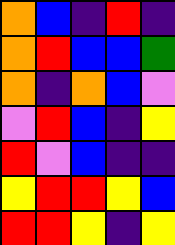[["orange", "blue", "indigo", "red", "indigo"], ["orange", "red", "blue", "blue", "green"], ["orange", "indigo", "orange", "blue", "violet"], ["violet", "red", "blue", "indigo", "yellow"], ["red", "violet", "blue", "indigo", "indigo"], ["yellow", "red", "red", "yellow", "blue"], ["red", "red", "yellow", "indigo", "yellow"]]